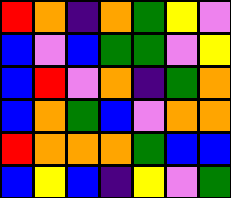[["red", "orange", "indigo", "orange", "green", "yellow", "violet"], ["blue", "violet", "blue", "green", "green", "violet", "yellow"], ["blue", "red", "violet", "orange", "indigo", "green", "orange"], ["blue", "orange", "green", "blue", "violet", "orange", "orange"], ["red", "orange", "orange", "orange", "green", "blue", "blue"], ["blue", "yellow", "blue", "indigo", "yellow", "violet", "green"]]